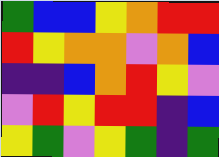[["green", "blue", "blue", "yellow", "orange", "red", "red"], ["red", "yellow", "orange", "orange", "violet", "orange", "blue"], ["indigo", "indigo", "blue", "orange", "red", "yellow", "violet"], ["violet", "red", "yellow", "red", "red", "indigo", "blue"], ["yellow", "green", "violet", "yellow", "green", "indigo", "green"]]